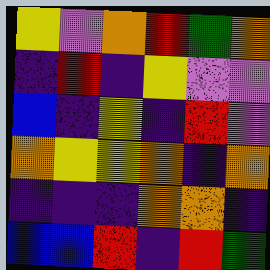[["yellow", "violet", "orange", "red", "green", "orange"], ["indigo", "red", "indigo", "yellow", "violet", "violet"], ["blue", "indigo", "yellow", "indigo", "red", "violet"], ["orange", "yellow", "yellow", "orange", "indigo", "orange"], ["indigo", "indigo", "indigo", "orange", "orange", "indigo"], ["blue", "blue", "red", "indigo", "red", "green"]]